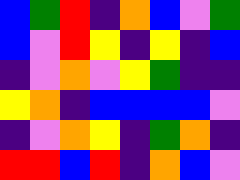[["blue", "green", "red", "indigo", "orange", "blue", "violet", "green"], ["blue", "violet", "red", "yellow", "indigo", "yellow", "indigo", "blue"], ["indigo", "violet", "orange", "violet", "yellow", "green", "indigo", "indigo"], ["yellow", "orange", "indigo", "blue", "blue", "blue", "blue", "violet"], ["indigo", "violet", "orange", "yellow", "indigo", "green", "orange", "indigo"], ["red", "red", "blue", "red", "indigo", "orange", "blue", "violet"]]